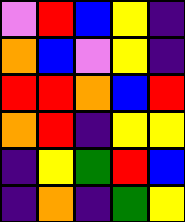[["violet", "red", "blue", "yellow", "indigo"], ["orange", "blue", "violet", "yellow", "indigo"], ["red", "red", "orange", "blue", "red"], ["orange", "red", "indigo", "yellow", "yellow"], ["indigo", "yellow", "green", "red", "blue"], ["indigo", "orange", "indigo", "green", "yellow"]]